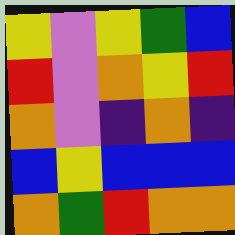[["yellow", "violet", "yellow", "green", "blue"], ["red", "violet", "orange", "yellow", "red"], ["orange", "violet", "indigo", "orange", "indigo"], ["blue", "yellow", "blue", "blue", "blue"], ["orange", "green", "red", "orange", "orange"]]